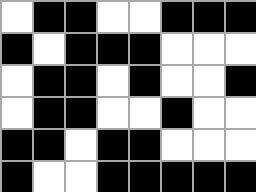[["white", "black", "black", "white", "white", "black", "black", "black"], ["black", "white", "black", "black", "black", "white", "white", "white"], ["white", "black", "black", "white", "black", "white", "white", "black"], ["white", "black", "black", "white", "white", "black", "white", "white"], ["black", "black", "white", "black", "black", "white", "white", "white"], ["black", "white", "white", "black", "black", "black", "black", "black"]]